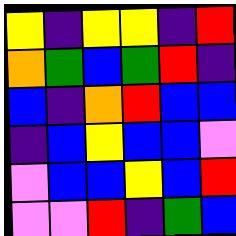[["yellow", "indigo", "yellow", "yellow", "indigo", "red"], ["orange", "green", "blue", "green", "red", "indigo"], ["blue", "indigo", "orange", "red", "blue", "blue"], ["indigo", "blue", "yellow", "blue", "blue", "violet"], ["violet", "blue", "blue", "yellow", "blue", "red"], ["violet", "violet", "red", "indigo", "green", "blue"]]